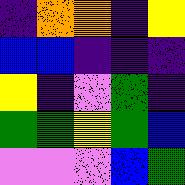[["indigo", "orange", "orange", "indigo", "yellow"], ["blue", "blue", "indigo", "indigo", "indigo"], ["yellow", "indigo", "violet", "green", "indigo"], ["green", "green", "yellow", "green", "blue"], ["violet", "violet", "violet", "blue", "green"]]